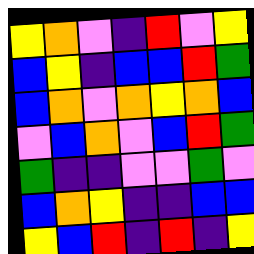[["yellow", "orange", "violet", "indigo", "red", "violet", "yellow"], ["blue", "yellow", "indigo", "blue", "blue", "red", "green"], ["blue", "orange", "violet", "orange", "yellow", "orange", "blue"], ["violet", "blue", "orange", "violet", "blue", "red", "green"], ["green", "indigo", "indigo", "violet", "violet", "green", "violet"], ["blue", "orange", "yellow", "indigo", "indigo", "blue", "blue"], ["yellow", "blue", "red", "indigo", "red", "indigo", "yellow"]]